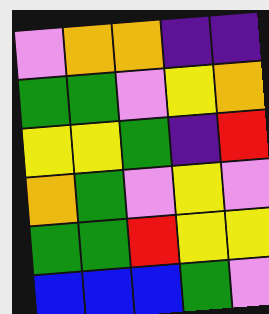[["violet", "orange", "orange", "indigo", "indigo"], ["green", "green", "violet", "yellow", "orange"], ["yellow", "yellow", "green", "indigo", "red"], ["orange", "green", "violet", "yellow", "violet"], ["green", "green", "red", "yellow", "yellow"], ["blue", "blue", "blue", "green", "violet"]]